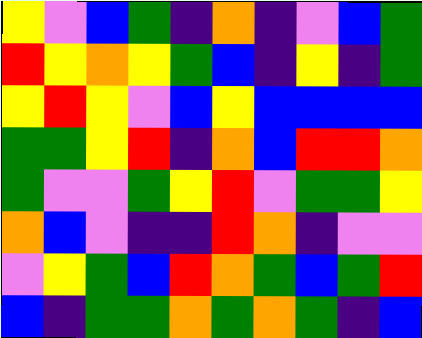[["yellow", "violet", "blue", "green", "indigo", "orange", "indigo", "violet", "blue", "green"], ["red", "yellow", "orange", "yellow", "green", "blue", "indigo", "yellow", "indigo", "green"], ["yellow", "red", "yellow", "violet", "blue", "yellow", "blue", "blue", "blue", "blue"], ["green", "green", "yellow", "red", "indigo", "orange", "blue", "red", "red", "orange"], ["green", "violet", "violet", "green", "yellow", "red", "violet", "green", "green", "yellow"], ["orange", "blue", "violet", "indigo", "indigo", "red", "orange", "indigo", "violet", "violet"], ["violet", "yellow", "green", "blue", "red", "orange", "green", "blue", "green", "red"], ["blue", "indigo", "green", "green", "orange", "green", "orange", "green", "indigo", "blue"]]